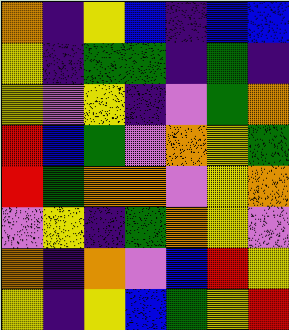[["orange", "indigo", "yellow", "blue", "indigo", "blue", "blue"], ["yellow", "indigo", "green", "green", "indigo", "green", "indigo"], ["yellow", "violet", "yellow", "indigo", "violet", "green", "orange"], ["red", "blue", "green", "violet", "orange", "yellow", "green"], ["red", "green", "orange", "orange", "violet", "yellow", "orange"], ["violet", "yellow", "indigo", "green", "orange", "yellow", "violet"], ["orange", "indigo", "orange", "violet", "blue", "red", "yellow"], ["yellow", "indigo", "yellow", "blue", "green", "yellow", "red"]]